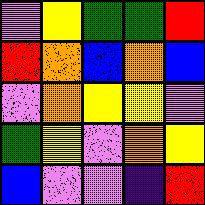[["violet", "yellow", "green", "green", "red"], ["red", "orange", "blue", "orange", "blue"], ["violet", "orange", "yellow", "yellow", "violet"], ["green", "yellow", "violet", "orange", "yellow"], ["blue", "violet", "violet", "indigo", "red"]]